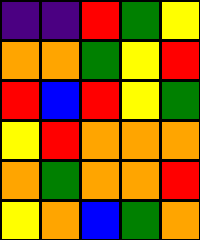[["indigo", "indigo", "red", "green", "yellow"], ["orange", "orange", "green", "yellow", "red"], ["red", "blue", "red", "yellow", "green"], ["yellow", "red", "orange", "orange", "orange"], ["orange", "green", "orange", "orange", "red"], ["yellow", "orange", "blue", "green", "orange"]]